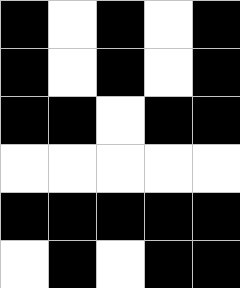[["black", "white", "black", "white", "black"], ["black", "white", "black", "white", "black"], ["black", "black", "white", "black", "black"], ["white", "white", "white", "white", "white"], ["black", "black", "black", "black", "black"], ["white", "black", "white", "black", "black"]]